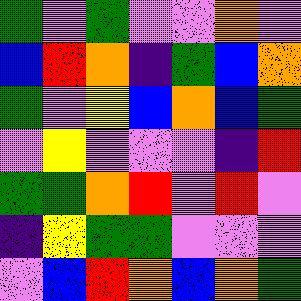[["green", "violet", "green", "violet", "violet", "orange", "violet"], ["blue", "red", "orange", "indigo", "green", "blue", "orange"], ["green", "violet", "yellow", "blue", "orange", "blue", "green"], ["violet", "yellow", "violet", "violet", "violet", "indigo", "red"], ["green", "green", "orange", "red", "violet", "red", "violet"], ["indigo", "yellow", "green", "green", "violet", "violet", "violet"], ["violet", "blue", "red", "orange", "blue", "orange", "green"]]